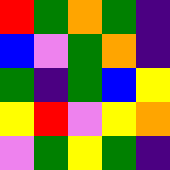[["red", "green", "orange", "green", "indigo"], ["blue", "violet", "green", "orange", "indigo"], ["green", "indigo", "green", "blue", "yellow"], ["yellow", "red", "violet", "yellow", "orange"], ["violet", "green", "yellow", "green", "indigo"]]